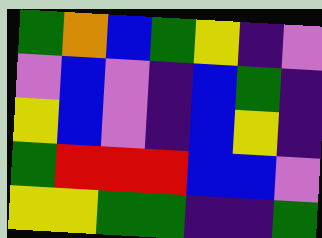[["green", "orange", "blue", "green", "yellow", "indigo", "violet"], ["violet", "blue", "violet", "indigo", "blue", "green", "indigo"], ["yellow", "blue", "violet", "indigo", "blue", "yellow", "indigo"], ["green", "red", "red", "red", "blue", "blue", "violet"], ["yellow", "yellow", "green", "green", "indigo", "indigo", "green"]]